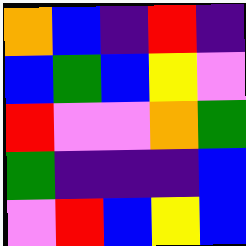[["orange", "blue", "indigo", "red", "indigo"], ["blue", "green", "blue", "yellow", "violet"], ["red", "violet", "violet", "orange", "green"], ["green", "indigo", "indigo", "indigo", "blue"], ["violet", "red", "blue", "yellow", "blue"]]